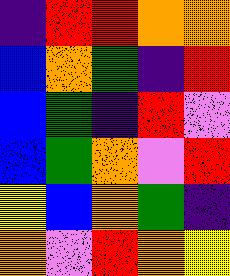[["indigo", "red", "red", "orange", "orange"], ["blue", "orange", "green", "indigo", "red"], ["blue", "green", "indigo", "red", "violet"], ["blue", "green", "orange", "violet", "red"], ["yellow", "blue", "orange", "green", "indigo"], ["orange", "violet", "red", "orange", "yellow"]]